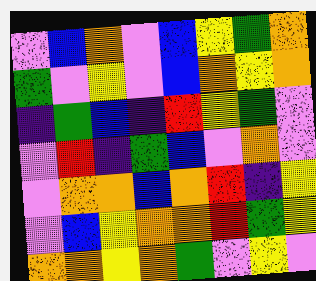[["violet", "blue", "orange", "violet", "blue", "yellow", "green", "orange"], ["green", "violet", "yellow", "violet", "blue", "orange", "yellow", "orange"], ["indigo", "green", "blue", "indigo", "red", "yellow", "green", "violet"], ["violet", "red", "indigo", "green", "blue", "violet", "orange", "violet"], ["violet", "orange", "orange", "blue", "orange", "red", "indigo", "yellow"], ["violet", "blue", "yellow", "orange", "orange", "red", "green", "yellow"], ["orange", "orange", "yellow", "orange", "green", "violet", "yellow", "violet"]]